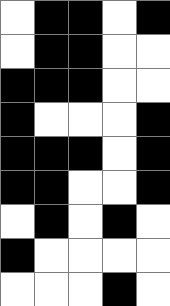[["white", "black", "black", "white", "black"], ["white", "black", "black", "white", "white"], ["black", "black", "black", "white", "white"], ["black", "white", "white", "white", "black"], ["black", "black", "black", "white", "black"], ["black", "black", "white", "white", "black"], ["white", "black", "white", "black", "white"], ["black", "white", "white", "white", "white"], ["white", "white", "white", "black", "white"]]